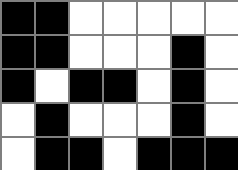[["black", "black", "white", "white", "white", "white", "white"], ["black", "black", "white", "white", "white", "black", "white"], ["black", "white", "black", "black", "white", "black", "white"], ["white", "black", "white", "white", "white", "black", "white"], ["white", "black", "black", "white", "black", "black", "black"]]